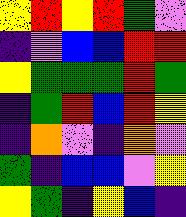[["yellow", "red", "yellow", "red", "green", "violet"], ["indigo", "violet", "blue", "blue", "red", "red"], ["yellow", "green", "green", "green", "red", "green"], ["indigo", "green", "red", "blue", "red", "yellow"], ["indigo", "orange", "violet", "indigo", "orange", "violet"], ["green", "indigo", "blue", "blue", "violet", "yellow"], ["yellow", "green", "indigo", "yellow", "blue", "indigo"]]